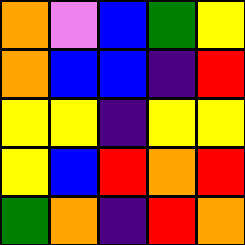[["orange", "violet", "blue", "green", "yellow"], ["orange", "blue", "blue", "indigo", "red"], ["yellow", "yellow", "indigo", "yellow", "yellow"], ["yellow", "blue", "red", "orange", "red"], ["green", "orange", "indigo", "red", "orange"]]